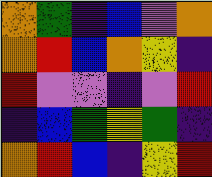[["orange", "green", "indigo", "blue", "violet", "orange"], ["orange", "red", "blue", "orange", "yellow", "indigo"], ["red", "violet", "violet", "indigo", "violet", "red"], ["indigo", "blue", "green", "yellow", "green", "indigo"], ["orange", "red", "blue", "indigo", "yellow", "red"]]